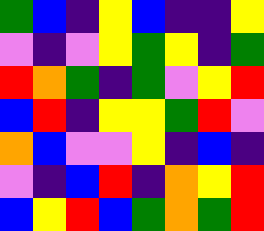[["green", "blue", "indigo", "yellow", "blue", "indigo", "indigo", "yellow"], ["violet", "indigo", "violet", "yellow", "green", "yellow", "indigo", "green"], ["red", "orange", "green", "indigo", "green", "violet", "yellow", "red"], ["blue", "red", "indigo", "yellow", "yellow", "green", "red", "violet"], ["orange", "blue", "violet", "violet", "yellow", "indigo", "blue", "indigo"], ["violet", "indigo", "blue", "red", "indigo", "orange", "yellow", "red"], ["blue", "yellow", "red", "blue", "green", "orange", "green", "red"]]